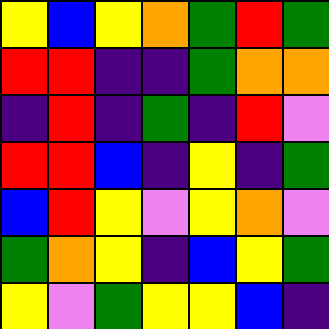[["yellow", "blue", "yellow", "orange", "green", "red", "green"], ["red", "red", "indigo", "indigo", "green", "orange", "orange"], ["indigo", "red", "indigo", "green", "indigo", "red", "violet"], ["red", "red", "blue", "indigo", "yellow", "indigo", "green"], ["blue", "red", "yellow", "violet", "yellow", "orange", "violet"], ["green", "orange", "yellow", "indigo", "blue", "yellow", "green"], ["yellow", "violet", "green", "yellow", "yellow", "blue", "indigo"]]